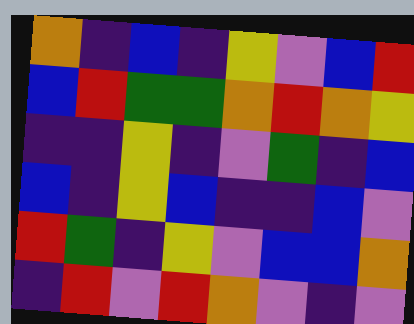[["orange", "indigo", "blue", "indigo", "yellow", "violet", "blue", "red"], ["blue", "red", "green", "green", "orange", "red", "orange", "yellow"], ["indigo", "indigo", "yellow", "indigo", "violet", "green", "indigo", "blue"], ["blue", "indigo", "yellow", "blue", "indigo", "indigo", "blue", "violet"], ["red", "green", "indigo", "yellow", "violet", "blue", "blue", "orange"], ["indigo", "red", "violet", "red", "orange", "violet", "indigo", "violet"]]